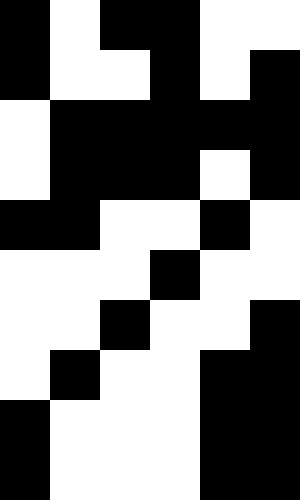[["black", "white", "black", "black", "white", "white"], ["black", "white", "white", "black", "white", "black"], ["white", "black", "black", "black", "black", "black"], ["white", "black", "black", "black", "white", "black"], ["black", "black", "white", "white", "black", "white"], ["white", "white", "white", "black", "white", "white"], ["white", "white", "black", "white", "white", "black"], ["white", "black", "white", "white", "black", "black"], ["black", "white", "white", "white", "black", "black"], ["black", "white", "white", "white", "black", "black"]]